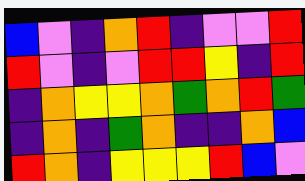[["blue", "violet", "indigo", "orange", "red", "indigo", "violet", "violet", "red"], ["red", "violet", "indigo", "violet", "red", "red", "yellow", "indigo", "red"], ["indigo", "orange", "yellow", "yellow", "orange", "green", "orange", "red", "green"], ["indigo", "orange", "indigo", "green", "orange", "indigo", "indigo", "orange", "blue"], ["red", "orange", "indigo", "yellow", "yellow", "yellow", "red", "blue", "violet"]]